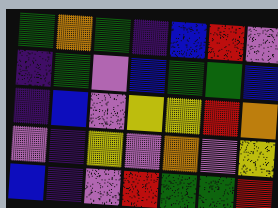[["green", "orange", "green", "indigo", "blue", "red", "violet"], ["indigo", "green", "violet", "blue", "green", "green", "blue"], ["indigo", "blue", "violet", "yellow", "yellow", "red", "orange"], ["violet", "indigo", "yellow", "violet", "orange", "violet", "yellow"], ["blue", "indigo", "violet", "red", "green", "green", "red"]]